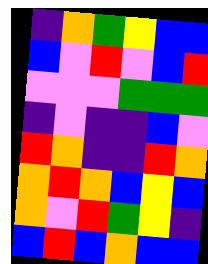[["indigo", "orange", "green", "yellow", "blue", "blue"], ["blue", "violet", "red", "violet", "blue", "red"], ["violet", "violet", "violet", "green", "green", "green"], ["indigo", "violet", "indigo", "indigo", "blue", "violet"], ["red", "orange", "indigo", "indigo", "red", "orange"], ["orange", "red", "orange", "blue", "yellow", "blue"], ["orange", "violet", "red", "green", "yellow", "indigo"], ["blue", "red", "blue", "orange", "blue", "blue"]]